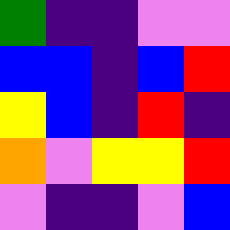[["green", "indigo", "indigo", "violet", "violet"], ["blue", "blue", "indigo", "blue", "red"], ["yellow", "blue", "indigo", "red", "indigo"], ["orange", "violet", "yellow", "yellow", "red"], ["violet", "indigo", "indigo", "violet", "blue"]]